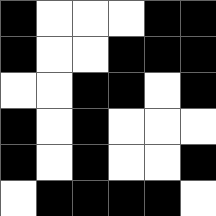[["black", "white", "white", "white", "black", "black"], ["black", "white", "white", "black", "black", "black"], ["white", "white", "black", "black", "white", "black"], ["black", "white", "black", "white", "white", "white"], ["black", "white", "black", "white", "white", "black"], ["white", "black", "black", "black", "black", "white"]]